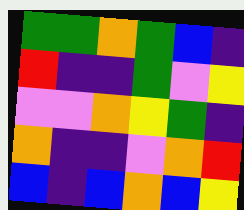[["green", "green", "orange", "green", "blue", "indigo"], ["red", "indigo", "indigo", "green", "violet", "yellow"], ["violet", "violet", "orange", "yellow", "green", "indigo"], ["orange", "indigo", "indigo", "violet", "orange", "red"], ["blue", "indigo", "blue", "orange", "blue", "yellow"]]